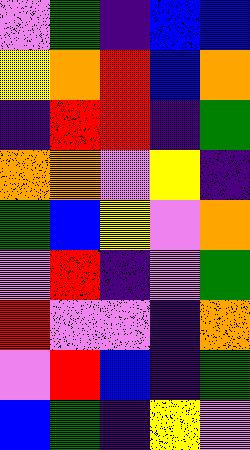[["violet", "green", "indigo", "blue", "blue"], ["yellow", "orange", "red", "blue", "orange"], ["indigo", "red", "red", "indigo", "green"], ["orange", "orange", "violet", "yellow", "indigo"], ["green", "blue", "yellow", "violet", "orange"], ["violet", "red", "indigo", "violet", "green"], ["red", "violet", "violet", "indigo", "orange"], ["violet", "red", "blue", "indigo", "green"], ["blue", "green", "indigo", "yellow", "violet"]]